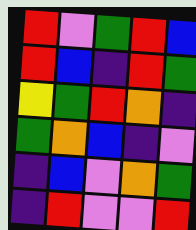[["red", "violet", "green", "red", "blue"], ["red", "blue", "indigo", "red", "green"], ["yellow", "green", "red", "orange", "indigo"], ["green", "orange", "blue", "indigo", "violet"], ["indigo", "blue", "violet", "orange", "green"], ["indigo", "red", "violet", "violet", "red"]]